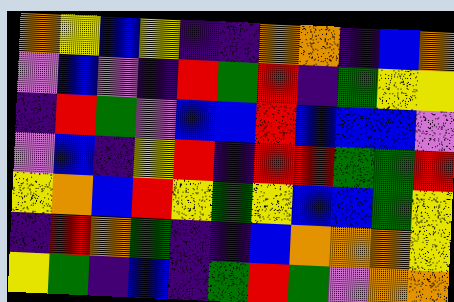[["orange", "yellow", "blue", "yellow", "indigo", "indigo", "orange", "orange", "indigo", "blue", "orange"], ["violet", "blue", "violet", "indigo", "red", "green", "red", "indigo", "green", "yellow", "yellow"], ["indigo", "red", "green", "violet", "blue", "blue", "red", "blue", "blue", "blue", "violet"], ["violet", "blue", "indigo", "yellow", "red", "indigo", "red", "red", "green", "green", "red"], ["yellow", "orange", "blue", "red", "yellow", "green", "yellow", "blue", "blue", "green", "yellow"], ["indigo", "red", "orange", "green", "indigo", "indigo", "blue", "orange", "orange", "orange", "yellow"], ["yellow", "green", "indigo", "blue", "indigo", "green", "red", "green", "violet", "orange", "orange"]]